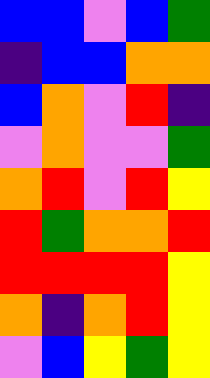[["blue", "blue", "violet", "blue", "green"], ["indigo", "blue", "blue", "orange", "orange"], ["blue", "orange", "violet", "red", "indigo"], ["violet", "orange", "violet", "violet", "green"], ["orange", "red", "violet", "red", "yellow"], ["red", "green", "orange", "orange", "red"], ["red", "red", "red", "red", "yellow"], ["orange", "indigo", "orange", "red", "yellow"], ["violet", "blue", "yellow", "green", "yellow"]]